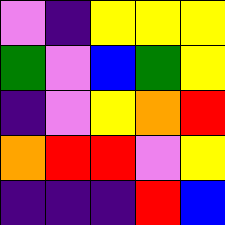[["violet", "indigo", "yellow", "yellow", "yellow"], ["green", "violet", "blue", "green", "yellow"], ["indigo", "violet", "yellow", "orange", "red"], ["orange", "red", "red", "violet", "yellow"], ["indigo", "indigo", "indigo", "red", "blue"]]